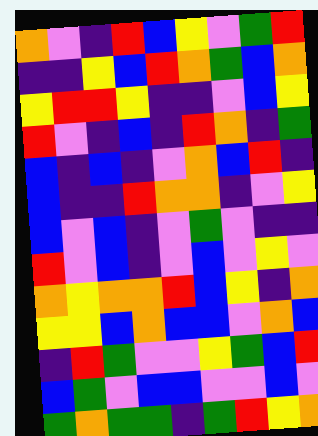[["orange", "violet", "indigo", "red", "blue", "yellow", "violet", "green", "red"], ["indigo", "indigo", "yellow", "blue", "red", "orange", "green", "blue", "orange"], ["yellow", "red", "red", "yellow", "indigo", "indigo", "violet", "blue", "yellow"], ["red", "violet", "indigo", "blue", "indigo", "red", "orange", "indigo", "green"], ["blue", "indigo", "blue", "indigo", "violet", "orange", "blue", "red", "indigo"], ["blue", "indigo", "indigo", "red", "orange", "orange", "indigo", "violet", "yellow"], ["blue", "violet", "blue", "indigo", "violet", "green", "violet", "indigo", "indigo"], ["red", "violet", "blue", "indigo", "violet", "blue", "violet", "yellow", "violet"], ["orange", "yellow", "orange", "orange", "red", "blue", "yellow", "indigo", "orange"], ["yellow", "yellow", "blue", "orange", "blue", "blue", "violet", "orange", "blue"], ["indigo", "red", "green", "violet", "violet", "yellow", "green", "blue", "red"], ["blue", "green", "violet", "blue", "blue", "violet", "violet", "blue", "violet"], ["green", "orange", "green", "green", "indigo", "green", "red", "yellow", "orange"]]